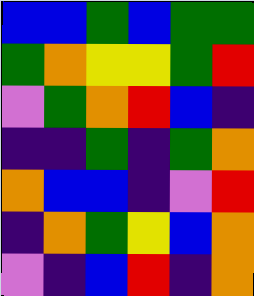[["blue", "blue", "green", "blue", "green", "green"], ["green", "orange", "yellow", "yellow", "green", "red"], ["violet", "green", "orange", "red", "blue", "indigo"], ["indigo", "indigo", "green", "indigo", "green", "orange"], ["orange", "blue", "blue", "indigo", "violet", "red"], ["indigo", "orange", "green", "yellow", "blue", "orange"], ["violet", "indigo", "blue", "red", "indigo", "orange"]]